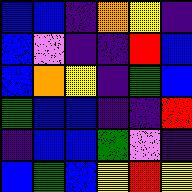[["blue", "blue", "indigo", "orange", "yellow", "indigo"], ["blue", "violet", "indigo", "indigo", "red", "blue"], ["blue", "orange", "yellow", "indigo", "green", "blue"], ["green", "blue", "blue", "indigo", "indigo", "red"], ["indigo", "blue", "blue", "green", "violet", "indigo"], ["blue", "green", "blue", "yellow", "red", "yellow"]]